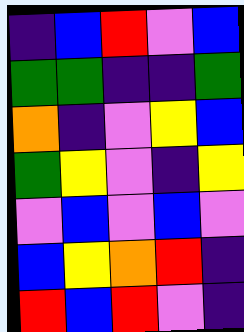[["indigo", "blue", "red", "violet", "blue"], ["green", "green", "indigo", "indigo", "green"], ["orange", "indigo", "violet", "yellow", "blue"], ["green", "yellow", "violet", "indigo", "yellow"], ["violet", "blue", "violet", "blue", "violet"], ["blue", "yellow", "orange", "red", "indigo"], ["red", "blue", "red", "violet", "indigo"]]